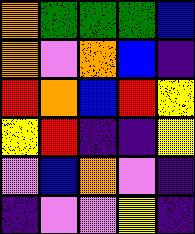[["orange", "green", "green", "green", "blue"], ["orange", "violet", "orange", "blue", "indigo"], ["red", "orange", "blue", "red", "yellow"], ["yellow", "red", "indigo", "indigo", "yellow"], ["violet", "blue", "orange", "violet", "indigo"], ["indigo", "violet", "violet", "yellow", "indigo"]]